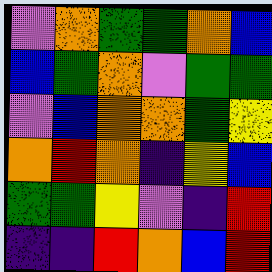[["violet", "orange", "green", "green", "orange", "blue"], ["blue", "green", "orange", "violet", "green", "green"], ["violet", "blue", "orange", "orange", "green", "yellow"], ["orange", "red", "orange", "indigo", "yellow", "blue"], ["green", "green", "yellow", "violet", "indigo", "red"], ["indigo", "indigo", "red", "orange", "blue", "red"]]